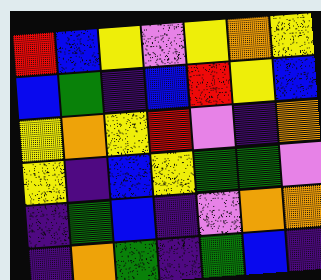[["red", "blue", "yellow", "violet", "yellow", "orange", "yellow"], ["blue", "green", "indigo", "blue", "red", "yellow", "blue"], ["yellow", "orange", "yellow", "red", "violet", "indigo", "orange"], ["yellow", "indigo", "blue", "yellow", "green", "green", "violet"], ["indigo", "green", "blue", "indigo", "violet", "orange", "orange"], ["indigo", "orange", "green", "indigo", "green", "blue", "indigo"]]